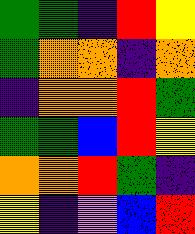[["green", "green", "indigo", "red", "yellow"], ["green", "orange", "orange", "indigo", "orange"], ["indigo", "orange", "orange", "red", "green"], ["green", "green", "blue", "red", "yellow"], ["orange", "orange", "red", "green", "indigo"], ["yellow", "indigo", "violet", "blue", "red"]]